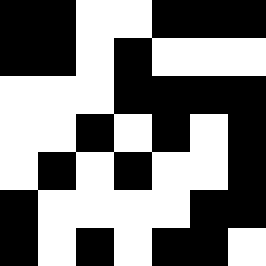[["black", "black", "white", "white", "black", "black", "black"], ["black", "black", "white", "black", "white", "white", "white"], ["white", "white", "white", "black", "black", "black", "black"], ["white", "white", "black", "white", "black", "white", "black"], ["white", "black", "white", "black", "white", "white", "black"], ["black", "white", "white", "white", "white", "black", "black"], ["black", "white", "black", "white", "black", "black", "white"]]